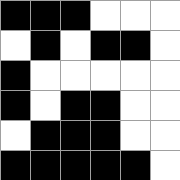[["black", "black", "black", "white", "white", "white"], ["white", "black", "white", "black", "black", "white"], ["black", "white", "white", "white", "white", "white"], ["black", "white", "black", "black", "white", "white"], ["white", "black", "black", "black", "white", "white"], ["black", "black", "black", "black", "black", "white"]]